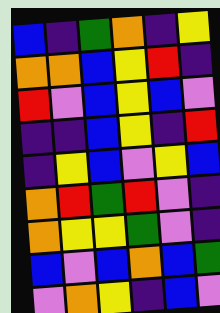[["blue", "indigo", "green", "orange", "indigo", "yellow"], ["orange", "orange", "blue", "yellow", "red", "indigo"], ["red", "violet", "blue", "yellow", "blue", "violet"], ["indigo", "indigo", "blue", "yellow", "indigo", "red"], ["indigo", "yellow", "blue", "violet", "yellow", "blue"], ["orange", "red", "green", "red", "violet", "indigo"], ["orange", "yellow", "yellow", "green", "violet", "indigo"], ["blue", "violet", "blue", "orange", "blue", "green"], ["violet", "orange", "yellow", "indigo", "blue", "violet"]]